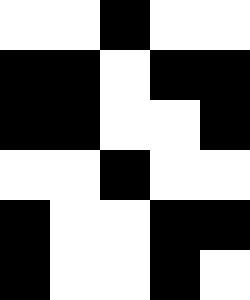[["white", "white", "black", "white", "white"], ["black", "black", "white", "black", "black"], ["black", "black", "white", "white", "black"], ["white", "white", "black", "white", "white"], ["black", "white", "white", "black", "black"], ["black", "white", "white", "black", "white"]]